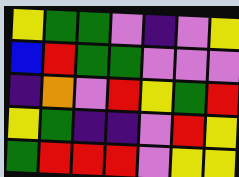[["yellow", "green", "green", "violet", "indigo", "violet", "yellow"], ["blue", "red", "green", "green", "violet", "violet", "violet"], ["indigo", "orange", "violet", "red", "yellow", "green", "red"], ["yellow", "green", "indigo", "indigo", "violet", "red", "yellow"], ["green", "red", "red", "red", "violet", "yellow", "yellow"]]